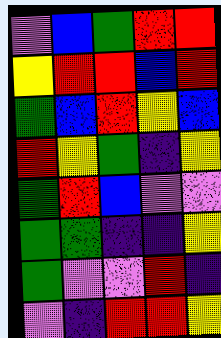[["violet", "blue", "green", "red", "red"], ["yellow", "red", "red", "blue", "red"], ["green", "blue", "red", "yellow", "blue"], ["red", "yellow", "green", "indigo", "yellow"], ["green", "red", "blue", "violet", "violet"], ["green", "green", "indigo", "indigo", "yellow"], ["green", "violet", "violet", "red", "indigo"], ["violet", "indigo", "red", "red", "yellow"]]